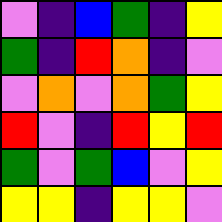[["violet", "indigo", "blue", "green", "indigo", "yellow"], ["green", "indigo", "red", "orange", "indigo", "violet"], ["violet", "orange", "violet", "orange", "green", "yellow"], ["red", "violet", "indigo", "red", "yellow", "red"], ["green", "violet", "green", "blue", "violet", "yellow"], ["yellow", "yellow", "indigo", "yellow", "yellow", "violet"]]